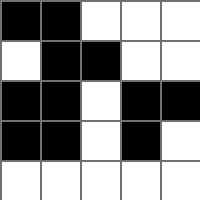[["black", "black", "white", "white", "white"], ["white", "black", "black", "white", "white"], ["black", "black", "white", "black", "black"], ["black", "black", "white", "black", "white"], ["white", "white", "white", "white", "white"]]